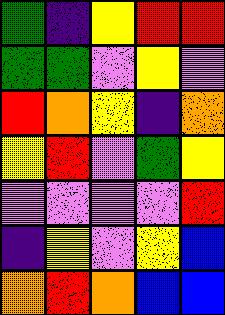[["green", "indigo", "yellow", "red", "red"], ["green", "green", "violet", "yellow", "violet"], ["red", "orange", "yellow", "indigo", "orange"], ["yellow", "red", "violet", "green", "yellow"], ["violet", "violet", "violet", "violet", "red"], ["indigo", "yellow", "violet", "yellow", "blue"], ["orange", "red", "orange", "blue", "blue"]]